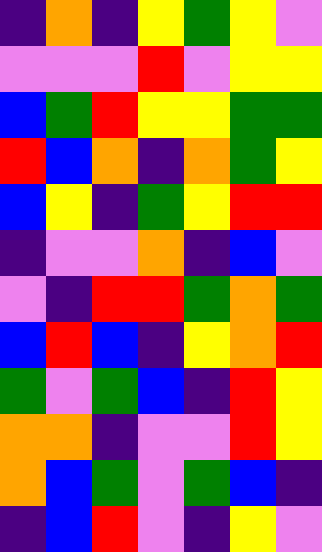[["indigo", "orange", "indigo", "yellow", "green", "yellow", "violet"], ["violet", "violet", "violet", "red", "violet", "yellow", "yellow"], ["blue", "green", "red", "yellow", "yellow", "green", "green"], ["red", "blue", "orange", "indigo", "orange", "green", "yellow"], ["blue", "yellow", "indigo", "green", "yellow", "red", "red"], ["indigo", "violet", "violet", "orange", "indigo", "blue", "violet"], ["violet", "indigo", "red", "red", "green", "orange", "green"], ["blue", "red", "blue", "indigo", "yellow", "orange", "red"], ["green", "violet", "green", "blue", "indigo", "red", "yellow"], ["orange", "orange", "indigo", "violet", "violet", "red", "yellow"], ["orange", "blue", "green", "violet", "green", "blue", "indigo"], ["indigo", "blue", "red", "violet", "indigo", "yellow", "violet"]]